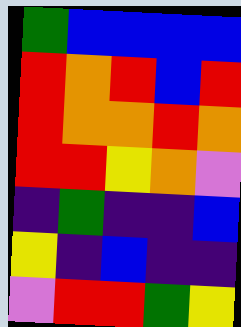[["green", "blue", "blue", "blue", "blue"], ["red", "orange", "red", "blue", "red"], ["red", "orange", "orange", "red", "orange"], ["red", "red", "yellow", "orange", "violet"], ["indigo", "green", "indigo", "indigo", "blue"], ["yellow", "indigo", "blue", "indigo", "indigo"], ["violet", "red", "red", "green", "yellow"]]